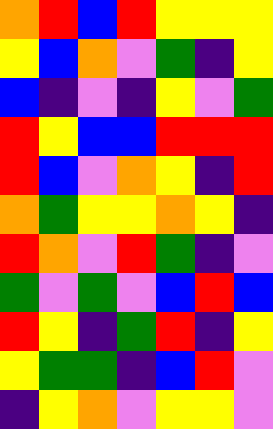[["orange", "red", "blue", "red", "yellow", "yellow", "yellow"], ["yellow", "blue", "orange", "violet", "green", "indigo", "yellow"], ["blue", "indigo", "violet", "indigo", "yellow", "violet", "green"], ["red", "yellow", "blue", "blue", "red", "red", "red"], ["red", "blue", "violet", "orange", "yellow", "indigo", "red"], ["orange", "green", "yellow", "yellow", "orange", "yellow", "indigo"], ["red", "orange", "violet", "red", "green", "indigo", "violet"], ["green", "violet", "green", "violet", "blue", "red", "blue"], ["red", "yellow", "indigo", "green", "red", "indigo", "yellow"], ["yellow", "green", "green", "indigo", "blue", "red", "violet"], ["indigo", "yellow", "orange", "violet", "yellow", "yellow", "violet"]]